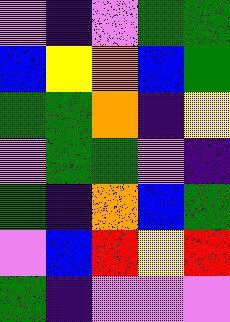[["violet", "indigo", "violet", "green", "green"], ["blue", "yellow", "orange", "blue", "green"], ["green", "green", "orange", "indigo", "yellow"], ["violet", "green", "green", "violet", "indigo"], ["green", "indigo", "orange", "blue", "green"], ["violet", "blue", "red", "yellow", "red"], ["green", "indigo", "violet", "violet", "violet"]]